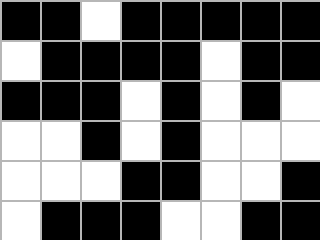[["black", "black", "white", "black", "black", "black", "black", "black"], ["white", "black", "black", "black", "black", "white", "black", "black"], ["black", "black", "black", "white", "black", "white", "black", "white"], ["white", "white", "black", "white", "black", "white", "white", "white"], ["white", "white", "white", "black", "black", "white", "white", "black"], ["white", "black", "black", "black", "white", "white", "black", "black"]]